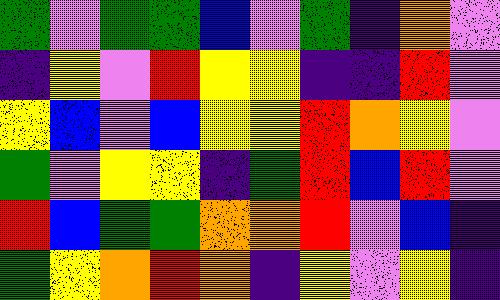[["green", "violet", "green", "green", "blue", "violet", "green", "indigo", "orange", "violet"], ["indigo", "yellow", "violet", "red", "yellow", "yellow", "indigo", "indigo", "red", "violet"], ["yellow", "blue", "violet", "blue", "yellow", "yellow", "red", "orange", "yellow", "violet"], ["green", "violet", "yellow", "yellow", "indigo", "green", "red", "blue", "red", "violet"], ["red", "blue", "green", "green", "orange", "orange", "red", "violet", "blue", "indigo"], ["green", "yellow", "orange", "red", "orange", "indigo", "yellow", "violet", "yellow", "indigo"]]